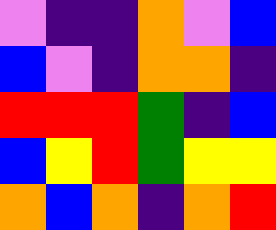[["violet", "indigo", "indigo", "orange", "violet", "blue"], ["blue", "violet", "indigo", "orange", "orange", "indigo"], ["red", "red", "red", "green", "indigo", "blue"], ["blue", "yellow", "red", "green", "yellow", "yellow"], ["orange", "blue", "orange", "indigo", "orange", "red"]]